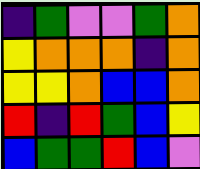[["indigo", "green", "violet", "violet", "green", "orange"], ["yellow", "orange", "orange", "orange", "indigo", "orange"], ["yellow", "yellow", "orange", "blue", "blue", "orange"], ["red", "indigo", "red", "green", "blue", "yellow"], ["blue", "green", "green", "red", "blue", "violet"]]